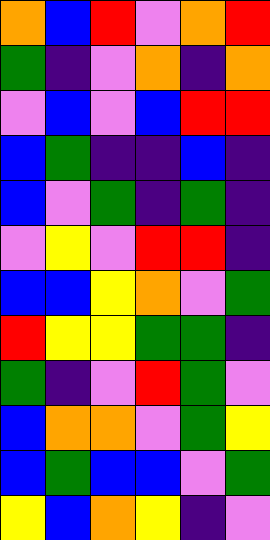[["orange", "blue", "red", "violet", "orange", "red"], ["green", "indigo", "violet", "orange", "indigo", "orange"], ["violet", "blue", "violet", "blue", "red", "red"], ["blue", "green", "indigo", "indigo", "blue", "indigo"], ["blue", "violet", "green", "indigo", "green", "indigo"], ["violet", "yellow", "violet", "red", "red", "indigo"], ["blue", "blue", "yellow", "orange", "violet", "green"], ["red", "yellow", "yellow", "green", "green", "indigo"], ["green", "indigo", "violet", "red", "green", "violet"], ["blue", "orange", "orange", "violet", "green", "yellow"], ["blue", "green", "blue", "blue", "violet", "green"], ["yellow", "blue", "orange", "yellow", "indigo", "violet"]]